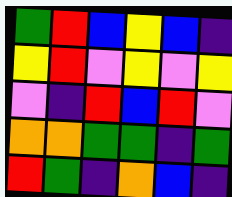[["green", "red", "blue", "yellow", "blue", "indigo"], ["yellow", "red", "violet", "yellow", "violet", "yellow"], ["violet", "indigo", "red", "blue", "red", "violet"], ["orange", "orange", "green", "green", "indigo", "green"], ["red", "green", "indigo", "orange", "blue", "indigo"]]